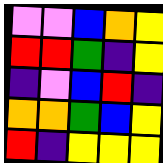[["violet", "violet", "blue", "orange", "yellow"], ["red", "red", "green", "indigo", "yellow"], ["indigo", "violet", "blue", "red", "indigo"], ["orange", "orange", "green", "blue", "yellow"], ["red", "indigo", "yellow", "yellow", "yellow"]]